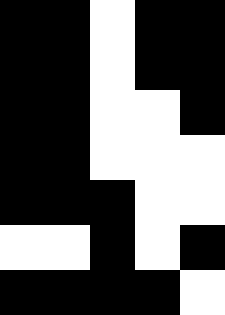[["black", "black", "white", "black", "black"], ["black", "black", "white", "black", "black"], ["black", "black", "white", "white", "black"], ["black", "black", "white", "white", "white"], ["black", "black", "black", "white", "white"], ["white", "white", "black", "white", "black"], ["black", "black", "black", "black", "white"]]